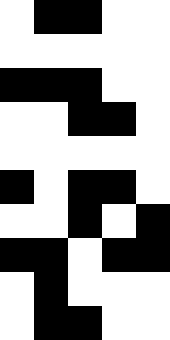[["white", "black", "black", "white", "white"], ["white", "white", "white", "white", "white"], ["black", "black", "black", "white", "white"], ["white", "white", "black", "black", "white"], ["white", "white", "white", "white", "white"], ["black", "white", "black", "black", "white"], ["white", "white", "black", "white", "black"], ["black", "black", "white", "black", "black"], ["white", "black", "white", "white", "white"], ["white", "black", "black", "white", "white"]]